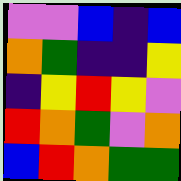[["violet", "violet", "blue", "indigo", "blue"], ["orange", "green", "indigo", "indigo", "yellow"], ["indigo", "yellow", "red", "yellow", "violet"], ["red", "orange", "green", "violet", "orange"], ["blue", "red", "orange", "green", "green"]]